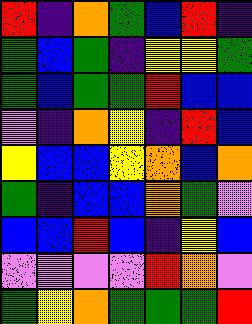[["red", "indigo", "orange", "green", "blue", "red", "indigo"], ["green", "blue", "green", "indigo", "yellow", "yellow", "green"], ["green", "blue", "green", "green", "red", "blue", "blue"], ["violet", "indigo", "orange", "yellow", "indigo", "red", "blue"], ["yellow", "blue", "blue", "yellow", "orange", "blue", "orange"], ["green", "indigo", "blue", "blue", "orange", "green", "violet"], ["blue", "blue", "red", "blue", "indigo", "yellow", "blue"], ["violet", "violet", "violet", "violet", "red", "orange", "violet"], ["green", "yellow", "orange", "green", "green", "green", "red"]]